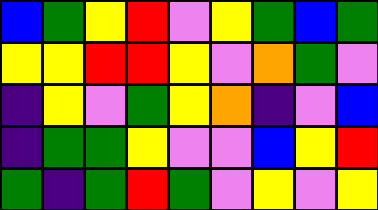[["blue", "green", "yellow", "red", "violet", "yellow", "green", "blue", "green"], ["yellow", "yellow", "red", "red", "yellow", "violet", "orange", "green", "violet"], ["indigo", "yellow", "violet", "green", "yellow", "orange", "indigo", "violet", "blue"], ["indigo", "green", "green", "yellow", "violet", "violet", "blue", "yellow", "red"], ["green", "indigo", "green", "red", "green", "violet", "yellow", "violet", "yellow"]]